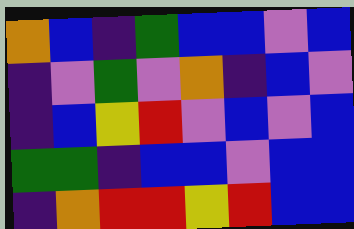[["orange", "blue", "indigo", "green", "blue", "blue", "violet", "blue"], ["indigo", "violet", "green", "violet", "orange", "indigo", "blue", "violet"], ["indigo", "blue", "yellow", "red", "violet", "blue", "violet", "blue"], ["green", "green", "indigo", "blue", "blue", "violet", "blue", "blue"], ["indigo", "orange", "red", "red", "yellow", "red", "blue", "blue"]]